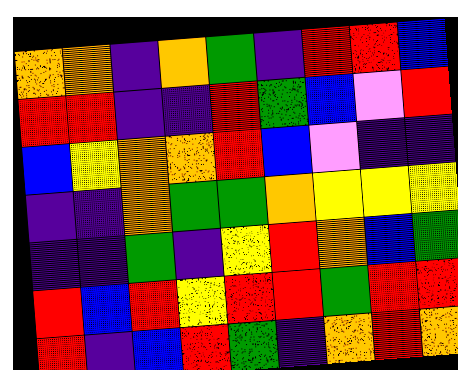[["orange", "orange", "indigo", "orange", "green", "indigo", "red", "red", "blue"], ["red", "red", "indigo", "indigo", "red", "green", "blue", "violet", "red"], ["blue", "yellow", "orange", "orange", "red", "blue", "violet", "indigo", "indigo"], ["indigo", "indigo", "orange", "green", "green", "orange", "yellow", "yellow", "yellow"], ["indigo", "indigo", "green", "indigo", "yellow", "red", "orange", "blue", "green"], ["red", "blue", "red", "yellow", "red", "red", "green", "red", "red"], ["red", "indigo", "blue", "red", "green", "indigo", "orange", "red", "orange"]]